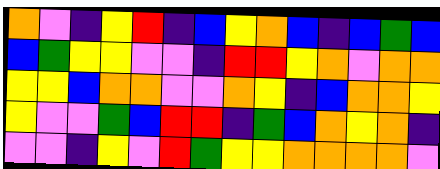[["orange", "violet", "indigo", "yellow", "red", "indigo", "blue", "yellow", "orange", "blue", "indigo", "blue", "green", "blue"], ["blue", "green", "yellow", "yellow", "violet", "violet", "indigo", "red", "red", "yellow", "orange", "violet", "orange", "orange"], ["yellow", "yellow", "blue", "orange", "orange", "violet", "violet", "orange", "yellow", "indigo", "blue", "orange", "orange", "yellow"], ["yellow", "violet", "violet", "green", "blue", "red", "red", "indigo", "green", "blue", "orange", "yellow", "orange", "indigo"], ["violet", "violet", "indigo", "yellow", "violet", "red", "green", "yellow", "yellow", "orange", "orange", "orange", "orange", "violet"]]